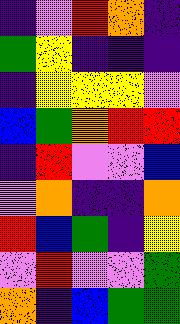[["indigo", "violet", "red", "orange", "indigo"], ["green", "yellow", "indigo", "indigo", "indigo"], ["indigo", "yellow", "yellow", "yellow", "violet"], ["blue", "green", "orange", "red", "red"], ["indigo", "red", "violet", "violet", "blue"], ["violet", "orange", "indigo", "indigo", "orange"], ["red", "blue", "green", "indigo", "yellow"], ["violet", "red", "violet", "violet", "green"], ["orange", "indigo", "blue", "green", "green"]]